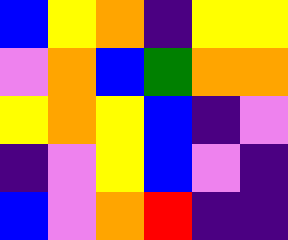[["blue", "yellow", "orange", "indigo", "yellow", "yellow"], ["violet", "orange", "blue", "green", "orange", "orange"], ["yellow", "orange", "yellow", "blue", "indigo", "violet"], ["indigo", "violet", "yellow", "blue", "violet", "indigo"], ["blue", "violet", "orange", "red", "indigo", "indigo"]]